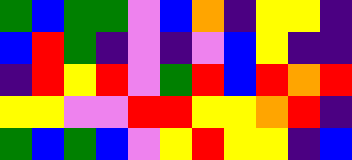[["green", "blue", "green", "green", "violet", "blue", "orange", "indigo", "yellow", "yellow", "indigo"], ["blue", "red", "green", "indigo", "violet", "indigo", "violet", "blue", "yellow", "indigo", "indigo"], ["indigo", "red", "yellow", "red", "violet", "green", "red", "blue", "red", "orange", "red"], ["yellow", "yellow", "violet", "violet", "red", "red", "yellow", "yellow", "orange", "red", "indigo"], ["green", "blue", "green", "blue", "violet", "yellow", "red", "yellow", "yellow", "indigo", "blue"]]